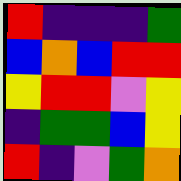[["red", "indigo", "indigo", "indigo", "green"], ["blue", "orange", "blue", "red", "red"], ["yellow", "red", "red", "violet", "yellow"], ["indigo", "green", "green", "blue", "yellow"], ["red", "indigo", "violet", "green", "orange"]]